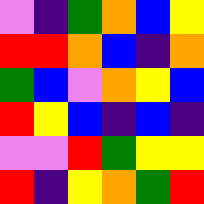[["violet", "indigo", "green", "orange", "blue", "yellow"], ["red", "red", "orange", "blue", "indigo", "orange"], ["green", "blue", "violet", "orange", "yellow", "blue"], ["red", "yellow", "blue", "indigo", "blue", "indigo"], ["violet", "violet", "red", "green", "yellow", "yellow"], ["red", "indigo", "yellow", "orange", "green", "red"]]